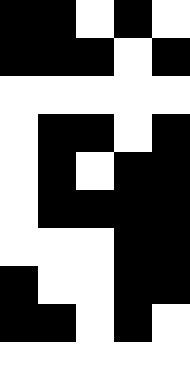[["black", "black", "white", "black", "white"], ["black", "black", "black", "white", "black"], ["white", "white", "white", "white", "white"], ["white", "black", "black", "white", "black"], ["white", "black", "white", "black", "black"], ["white", "black", "black", "black", "black"], ["white", "white", "white", "black", "black"], ["black", "white", "white", "black", "black"], ["black", "black", "white", "black", "white"], ["white", "white", "white", "white", "white"]]